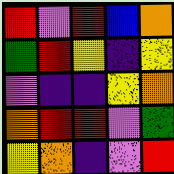[["red", "violet", "red", "blue", "orange"], ["green", "red", "yellow", "indigo", "yellow"], ["violet", "indigo", "indigo", "yellow", "orange"], ["orange", "red", "red", "violet", "green"], ["yellow", "orange", "indigo", "violet", "red"]]